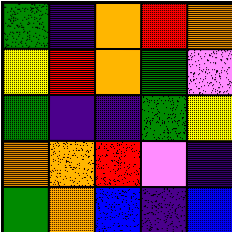[["green", "indigo", "orange", "red", "orange"], ["yellow", "red", "orange", "green", "violet"], ["green", "indigo", "indigo", "green", "yellow"], ["orange", "orange", "red", "violet", "indigo"], ["green", "orange", "blue", "indigo", "blue"]]